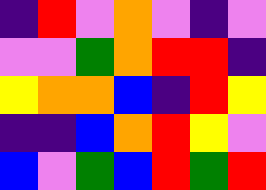[["indigo", "red", "violet", "orange", "violet", "indigo", "violet"], ["violet", "violet", "green", "orange", "red", "red", "indigo"], ["yellow", "orange", "orange", "blue", "indigo", "red", "yellow"], ["indigo", "indigo", "blue", "orange", "red", "yellow", "violet"], ["blue", "violet", "green", "blue", "red", "green", "red"]]